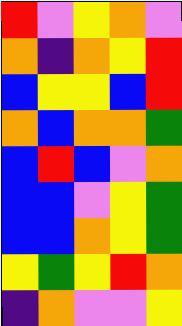[["red", "violet", "yellow", "orange", "violet"], ["orange", "indigo", "orange", "yellow", "red"], ["blue", "yellow", "yellow", "blue", "red"], ["orange", "blue", "orange", "orange", "green"], ["blue", "red", "blue", "violet", "orange"], ["blue", "blue", "violet", "yellow", "green"], ["blue", "blue", "orange", "yellow", "green"], ["yellow", "green", "yellow", "red", "orange"], ["indigo", "orange", "violet", "violet", "yellow"]]